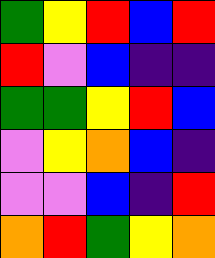[["green", "yellow", "red", "blue", "red"], ["red", "violet", "blue", "indigo", "indigo"], ["green", "green", "yellow", "red", "blue"], ["violet", "yellow", "orange", "blue", "indigo"], ["violet", "violet", "blue", "indigo", "red"], ["orange", "red", "green", "yellow", "orange"]]